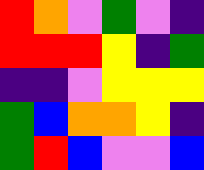[["red", "orange", "violet", "green", "violet", "indigo"], ["red", "red", "red", "yellow", "indigo", "green"], ["indigo", "indigo", "violet", "yellow", "yellow", "yellow"], ["green", "blue", "orange", "orange", "yellow", "indigo"], ["green", "red", "blue", "violet", "violet", "blue"]]